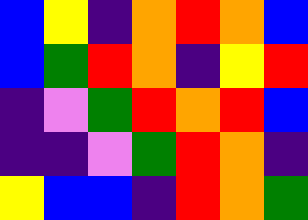[["blue", "yellow", "indigo", "orange", "red", "orange", "blue"], ["blue", "green", "red", "orange", "indigo", "yellow", "red"], ["indigo", "violet", "green", "red", "orange", "red", "blue"], ["indigo", "indigo", "violet", "green", "red", "orange", "indigo"], ["yellow", "blue", "blue", "indigo", "red", "orange", "green"]]